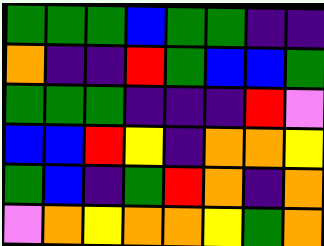[["green", "green", "green", "blue", "green", "green", "indigo", "indigo"], ["orange", "indigo", "indigo", "red", "green", "blue", "blue", "green"], ["green", "green", "green", "indigo", "indigo", "indigo", "red", "violet"], ["blue", "blue", "red", "yellow", "indigo", "orange", "orange", "yellow"], ["green", "blue", "indigo", "green", "red", "orange", "indigo", "orange"], ["violet", "orange", "yellow", "orange", "orange", "yellow", "green", "orange"]]